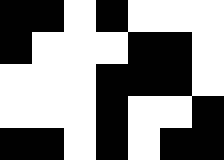[["black", "black", "white", "black", "white", "white", "white"], ["black", "white", "white", "white", "black", "black", "white"], ["white", "white", "white", "black", "black", "black", "white"], ["white", "white", "white", "black", "white", "white", "black"], ["black", "black", "white", "black", "white", "black", "black"]]